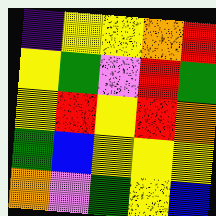[["indigo", "yellow", "yellow", "orange", "red"], ["yellow", "green", "violet", "red", "green"], ["yellow", "red", "yellow", "red", "orange"], ["green", "blue", "yellow", "yellow", "yellow"], ["orange", "violet", "green", "yellow", "blue"]]